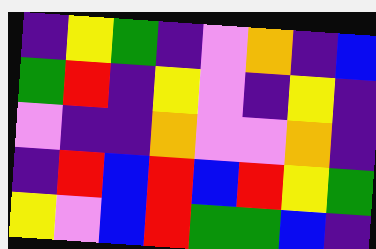[["indigo", "yellow", "green", "indigo", "violet", "orange", "indigo", "blue"], ["green", "red", "indigo", "yellow", "violet", "indigo", "yellow", "indigo"], ["violet", "indigo", "indigo", "orange", "violet", "violet", "orange", "indigo"], ["indigo", "red", "blue", "red", "blue", "red", "yellow", "green"], ["yellow", "violet", "blue", "red", "green", "green", "blue", "indigo"]]